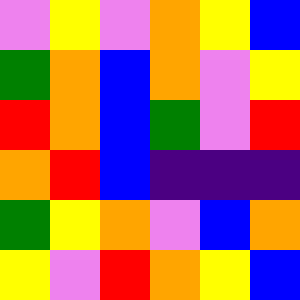[["violet", "yellow", "violet", "orange", "yellow", "blue"], ["green", "orange", "blue", "orange", "violet", "yellow"], ["red", "orange", "blue", "green", "violet", "red"], ["orange", "red", "blue", "indigo", "indigo", "indigo"], ["green", "yellow", "orange", "violet", "blue", "orange"], ["yellow", "violet", "red", "orange", "yellow", "blue"]]